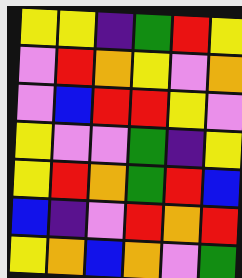[["yellow", "yellow", "indigo", "green", "red", "yellow"], ["violet", "red", "orange", "yellow", "violet", "orange"], ["violet", "blue", "red", "red", "yellow", "violet"], ["yellow", "violet", "violet", "green", "indigo", "yellow"], ["yellow", "red", "orange", "green", "red", "blue"], ["blue", "indigo", "violet", "red", "orange", "red"], ["yellow", "orange", "blue", "orange", "violet", "green"]]